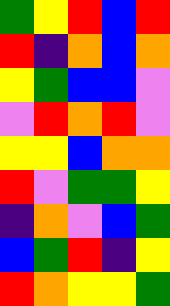[["green", "yellow", "red", "blue", "red"], ["red", "indigo", "orange", "blue", "orange"], ["yellow", "green", "blue", "blue", "violet"], ["violet", "red", "orange", "red", "violet"], ["yellow", "yellow", "blue", "orange", "orange"], ["red", "violet", "green", "green", "yellow"], ["indigo", "orange", "violet", "blue", "green"], ["blue", "green", "red", "indigo", "yellow"], ["red", "orange", "yellow", "yellow", "green"]]